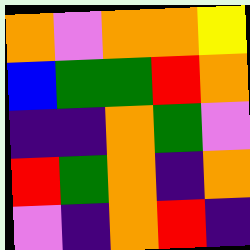[["orange", "violet", "orange", "orange", "yellow"], ["blue", "green", "green", "red", "orange"], ["indigo", "indigo", "orange", "green", "violet"], ["red", "green", "orange", "indigo", "orange"], ["violet", "indigo", "orange", "red", "indigo"]]